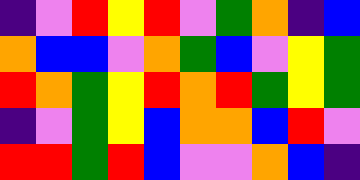[["indigo", "violet", "red", "yellow", "red", "violet", "green", "orange", "indigo", "blue"], ["orange", "blue", "blue", "violet", "orange", "green", "blue", "violet", "yellow", "green"], ["red", "orange", "green", "yellow", "red", "orange", "red", "green", "yellow", "green"], ["indigo", "violet", "green", "yellow", "blue", "orange", "orange", "blue", "red", "violet"], ["red", "red", "green", "red", "blue", "violet", "violet", "orange", "blue", "indigo"]]